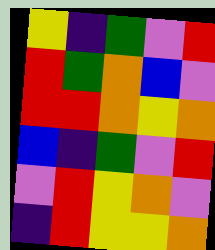[["yellow", "indigo", "green", "violet", "red"], ["red", "green", "orange", "blue", "violet"], ["red", "red", "orange", "yellow", "orange"], ["blue", "indigo", "green", "violet", "red"], ["violet", "red", "yellow", "orange", "violet"], ["indigo", "red", "yellow", "yellow", "orange"]]